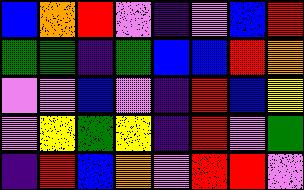[["blue", "orange", "red", "violet", "indigo", "violet", "blue", "red"], ["green", "green", "indigo", "green", "blue", "blue", "red", "orange"], ["violet", "violet", "blue", "violet", "indigo", "red", "blue", "yellow"], ["violet", "yellow", "green", "yellow", "indigo", "red", "violet", "green"], ["indigo", "red", "blue", "orange", "violet", "red", "red", "violet"]]